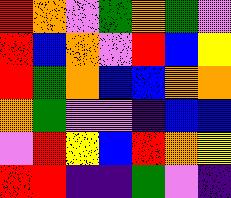[["red", "orange", "violet", "green", "orange", "green", "violet"], ["red", "blue", "orange", "violet", "red", "blue", "yellow"], ["red", "green", "orange", "blue", "blue", "orange", "orange"], ["orange", "green", "violet", "violet", "indigo", "blue", "blue"], ["violet", "red", "yellow", "blue", "red", "orange", "yellow"], ["red", "red", "indigo", "indigo", "green", "violet", "indigo"]]